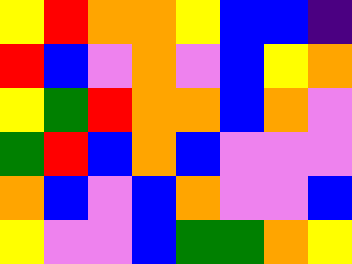[["yellow", "red", "orange", "orange", "yellow", "blue", "blue", "indigo"], ["red", "blue", "violet", "orange", "violet", "blue", "yellow", "orange"], ["yellow", "green", "red", "orange", "orange", "blue", "orange", "violet"], ["green", "red", "blue", "orange", "blue", "violet", "violet", "violet"], ["orange", "blue", "violet", "blue", "orange", "violet", "violet", "blue"], ["yellow", "violet", "violet", "blue", "green", "green", "orange", "yellow"]]